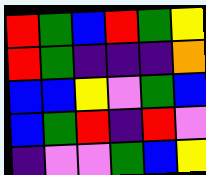[["red", "green", "blue", "red", "green", "yellow"], ["red", "green", "indigo", "indigo", "indigo", "orange"], ["blue", "blue", "yellow", "violet", "green", "blue"], ["blue", "green", "red", "indigo", "red", "violet"], ["indigo", "violet", "violet", "green", "blue", "yellow"]]